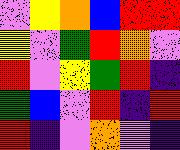[["violet", "yellow", "orange", "blue", "red", "red"], ["yellow", "violet", "green", "red", "orange", "violet"], ["red", "violet", "yellow", "green", "red", "indigo"], ["green", "blue", "violet", "red", "indigo", "red"], ["red", "indigo", "violet", "orange", "violet", "indigo"]]